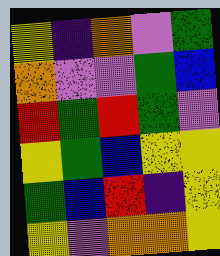[["yellow", "indigo", "orange", "violet", "green"], ["orange", "violet", "violet", "green", "blue"], ["red", "green", "red", "green", "violet"], ["yellow", "green", "blue", "yellow", "yellow"], ["green", "blue", "red", "indigo", "yellow"], ["yellow", "violet", "orange", "orange", "yellow"]]